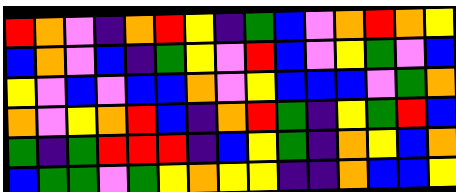[["red", "orange", "violet", "indigo", "orange", "red", "yellow", "indigo", "green", "blue", "violet", "orange", "red", "orange", "yellow"], ["blue", "orange", "violet", "blue", "indigo", "green", "yellow", "violet", "red", "blue", "violet", "yellow", "green", "violet", "blue"], ["yellow", "violet", "blue", "violet", "blue", "blue", "orange", "violet", "yellow", "blue", "blue", "blue", "violet", "green", "orange"], ["orange", "violet", "yellow", "orange", "red", "blue", "indigo", "orange", "red", "green", "indigo", "yellow", "green", "red", "blue"], ["green", "indigo", "green", "red", "red", "red", "indigo", "blue", "yellow", "green", "indigo", "orange", "yellow", "blue", "orange"], ["blue", "green", "green", "violet", "green", "yellow", "orange", "yellow", "yellow", "indigo", "indigo", "orange", "blue", "blue", "yellow"]]